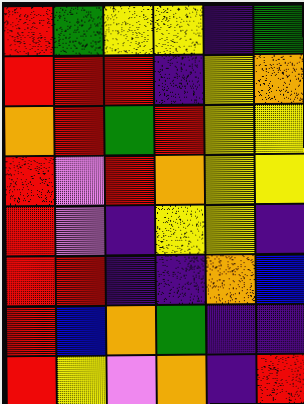[["red", "green", "yellow", "yellow", "indigo", "green"], ["red", "red", "red", "indigo", "yellow", "orange"], ["orange", "red", "green", "red", "yellow", "yellow"], ["red", "violet", "red", "orange", "yellow", "yellow"], ["red", "violet", "indigo", "yellow", "yellow", "indigo"], ["red", "red", "indigo", "indigo", "orange", "blue"], ["red", "blue", "orange", "green", "indigo", "indigo"], ["red", "yellow", "violet", "orange", "indigo", "red"]]